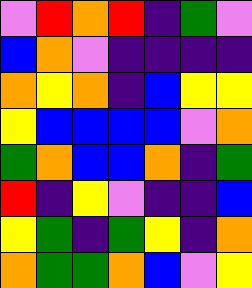[["violet", "red", "orange", "red", "indigo", "green", "violet"], ["blue", "orange", "violet", "indigo", "indigo", "indigo", "indigo"], ["orange", "yellow", "orange", "indigo", "blue", "yellow", "yellow"], ["yellow", "blue", "blue", "blue", "blue", "violet", "orange"], ["green", "orange", "blue", "blue", "orange", "indigo", "green"], ["red", "indigo", "yellow", "violet", "indigo", "indigo", "blue"], ["yellow", "green", "indigo", "green", "yellow", "indigo", "orange"], ["orange", "green", "green", "orange", "blue", "violet", "yellow"]]